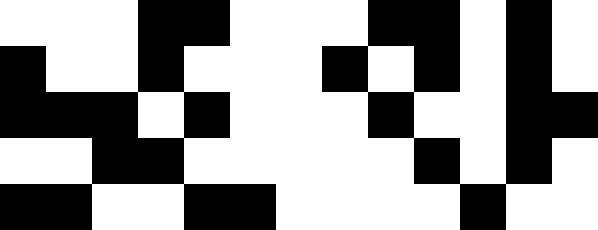[["white", "white", "white", "black", "black", "white", "white", "white", "black", "black", "white", "black", "white"], ["black", "white", "white", "black", "white", "white", "white", "black", "white", "black", "white", "black", "white"], ["black", "black", "black", "white", "black", "white", "white", "white", "black", "white", "white", "black", "black"], ["white", "white", "black", "black", "white", "white", "white", "white", "white", "black", "white", "black", "white"], ["black", "black", "white", "white", "black", "black", "white", "white", "white", "white", "black", "white", "white"]]